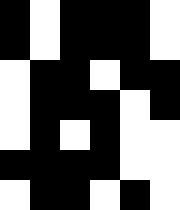[["black", "white", "black", "black", "black", "white"], ["black", "white", "black", "black", "black", "white"], ["white", "black", "black", "white", "black", "black"], ["white", "black", "black", "black", "white", "black"], ["white", "black", "white", "black", "white", "white"], ["black", "black", "black", "black", "white", "white"], ["white", "black", "black", "white", "black", "white"]]